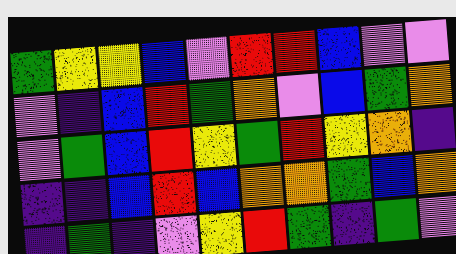[["green", "yellow", "yellow", "blue", "violet", "red", "red", "blue", "violet", "violet"], ["violet", "indigo", "blue", "red", "green", "orange", "violet", "blue", "green", "orange"], ["violet", "green", "blue", "red", "yellow", "green", "red", "yellow", "orange", "indigo"], ["indigo", "indigo", "blue", "red", "blue", "orange", "orange", "green", "blue", "orange"], ["indigo", "green", "indigo", "violet", "yellow", "red", "green", "indigo", "green", "violet"]]